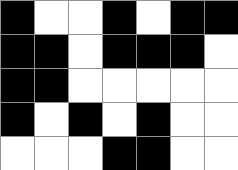[["black", "white", "white", "black", "white", "black", "black"], ["black", "black", "white", "black", "black", "black", "white"], ["black", "black", "white", "white", "white", "white", "white"], ["black", "white", "black", "white", "black", "white", "white"], ["white", "white", "white", "black", "black", "white", "white"]]